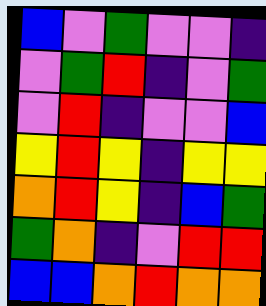[["blue", "violet", "green", "violet", "violet", "indigo"], ["violet", "green", "red", "indigo", "violet", "green"], ["violet", "red", "indigo", "violet", "violet", "blue"], ["yellow", "red", "yellow", "indigo", "yellow", "yellow"], ["orange", "red", "yellow", "indigo", "blue", "green"], ["green", "orange", "indigo", "violet", "red", "red"], ["blue", "blue", "orange", "red", "orange", "orange"]]